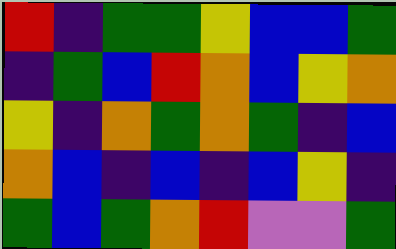[["red", "indigo", "green", "green", "yellow", "blue", "blue", "green"], ["indigo", "green", "blue", "red", "orange", "blue", "yellow", "orange"], ["yellow", "indigo", "orange", "green", "orange", "green", "indigo", "blue"], ["orange", "blue", "indigo", "blue", "indigo", "blue", "yellow", "indigo"], ["green", "blue", "green", "orange", "red", "violet", "violet", "green"]]